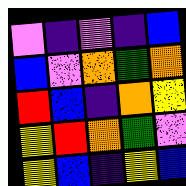[["violet", "indigo", "violet", "indigo", "blue"], ["blue", "violet", "orange", "green", "orange"], ["red", "blue", "indigo", "orange", "yellow"], ["yellow", "red", "orange", "green", "violet"], ["yellow", "blue", "indigo", "yellow", "blue"]]